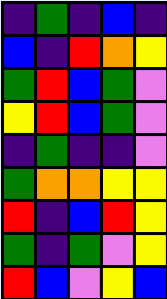[["indigo", "green", "indigo", "blue", "indigo"], ["blue", "indigo", "red", "orange", "yellow"], ["green", "red", "blue", "green", "violet"], ["yellow", "red", "blue", "green", "violet"], ["indigo", "green", "indigo", "indigo", "violet"], ["green", "orange", "orange", "yellow", "yellow"], ["red", "indigo", "blue", "red", "yellow"], ["green", "indigo", "green", "violet", "yellow"], ["red", "blue", "violet", "yellow", "blue"]]